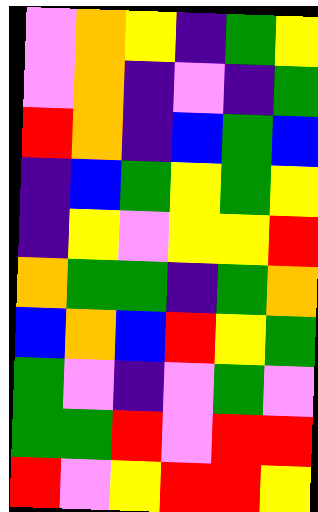[["violet", "orange", "yellow", "indigo", "green", "yellow"], ["violet", "orange", "indigo", "violet", "indigo", "green"], ["red", "orange", "indigo", "blue", "green", "blue"], ["indigo", "blue", "green", "yellow", "green", "yellow"], ["indigo", "yellow", "violet", "yellow", "yellow", "red"], ["orange", "green", "green", "indigo", "green", "orange"], ["blue", "orange", "blue", "red", "yellow", "green"], ["green", "violet", "indigo", "violet", "green", "violet"], ["green", "green", "red", "violet", "red", "red"], ["red", "violet", "yellow", "red", "red", "yellow"]]